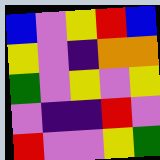[["blue", "violet", "yellow", "red", "blue"], ["yellow", "violet", "indigo", "orange", "orange"], ["green", "violet", "yellow", "violet", "yellow"], ["violet", "indigo", "indigo", "red", "violet"], ["red", "violet", "violet", "yellow", "green"]]